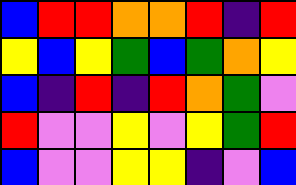[["blue", "red", "red", "orange", "orange", "red", "indigo", "red"], ["yellow", "blue", "yellow", "green", "blue", "green", "orange", "yellow"], ["blue", "indigo", "red", "indigo", "red", "orange", "green", "violet"], ["red", "violet", "violet", "yellow", "violet", "yellow", "green", "red"], ["blue", "violet", "violet", "yellow", "yellow", "indigo", "violet", "blue"]]